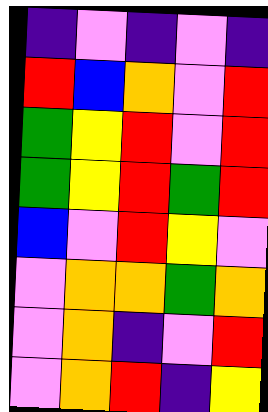[["indigo", "violet", "indigo", "violet", "indigo"], ["red", "blue", "orange", "violet", "red"], ["green", "yellow", "red", "violet", "red"], ["green", "yellow", "red", "green", "red"], ["blue", "violet", "red", "yellow", "violet"], ["violet", "orange", "orange", "green", "orange"], ["violet", "orange", "indigo", "violet", "red"], ["violet", "orange", "red", "indigo", "yellow"]]